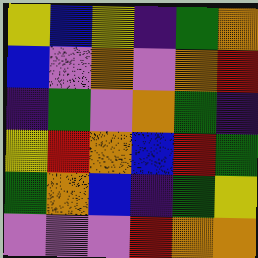[["yellow", "blue", "yellow", "indigo", "green", "orange"], ["blue", "violet", "orange", "violet", "orange", "red"], ["indigo", "green", "violet", "orange", "green", "indigo"], ["yellow", "red", "orange", "blue", "red", "green"], ["green", "orange", "blue", "indigo", "green", "yellow"], ["violet", "violet", "violet", "red", "orange", "orange"]]